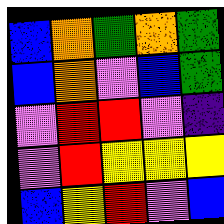[["blue", "orange", "green", "orange", "green"], ["blue", "orange", "violet", "blue", "green"], ["violet", "red", "red", "violet", "indigo"], ["violet", "red", "yellow", "yellow", "yellow"], ["blue", "yellow", "red", "violet", "blue"]]